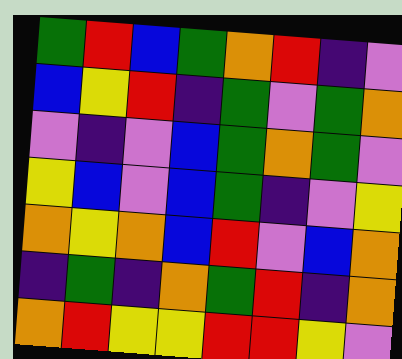[["green", "red", "blue", "green", "orange", "red", "indigo", "violet"], ["blue", "yellow", "red", "indigo", "green", "violet", "green", "orange"], ["violet", "indigo", "violet", "blue", "green", "orange", "green", "violet"], ["yellow", "blue", "violet", "blue", "green", "indigo", "violet", "yellow"], ["orange", "yellow", "orange", "blue", "red", "violet", "blue", "orange"], ["indigo", "green", "indigo", "orange", "green", "red", "indigo", "orange"], ["orange", "red", "yellow", "yellow", "red", "red", "yellow", "violet"]]